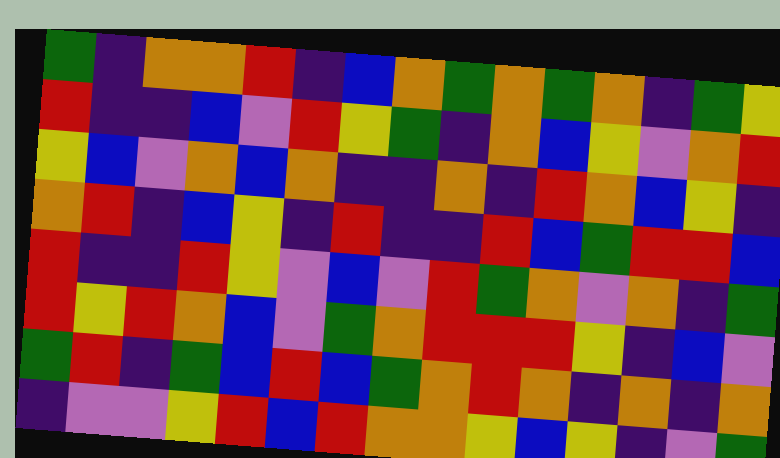[["green", "indigo", "orange", "orange", "red", "indigo", "blue", "orange", "green", "orange", "green", "orange", "indigo", "green", "yellow"], ["red", "indigo", "indigo", "blue", "violet", "red", "yellow", "green", "indigo", "orange", "blue", "yellow", "violet", "orange", "red"], ["yellow", "blue", "violet", "orange", "blue", "orange", "indigo", "indigo", "orange", "indigo", "red", "orange", "blue", "yellow", "indigo"], ["orange", "red", "indigo", "blue", "yellow", "indigo", "red", "indigo", "indigo", "red", "blue", "green", "red", "red", "blue"], ["red", "indigo", "indigo", "red", "yellow", "violet", "blue", "violet", "red", "green", "orange", "violet", "orange", "indigo", "green"], ["red", "yellow", "red", "orange", "blue", "violet", "green", "orange", "red", "red", "red", "yellow", "indigo", "blue", "violet"], ["green", "red", "indigo", "green", "blue", "red", "blue", "green", "orange", "red", "orange", "indigo", "orange", "indigo", "orange"], ["indigo", "violet", "violet", "yellow", "red", "blue", "red", "orange", "orange", "yellow", "blue", "yellow", "indigo", "violet", "green"]]